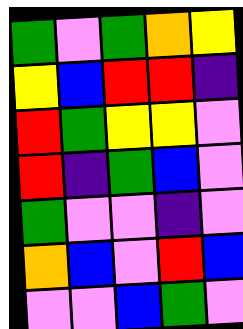[["green", "violet", "green", "orange", "yellow"], ["yellow", "blue", "red", "red", "indigo"], ["red", "green", "yellow", "yellow", "violet"], ["red", "indigo", "green", "blue", "violet"], ["green", "violet", "violet", "indigo", "violet"], ["orange", "blue", "violet", "red", "blue"], ["violet", "violet", "blue", "green", "violet"]]